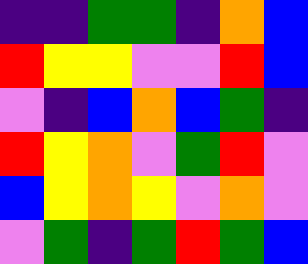[["indigo", "indigo", "green", "green", "indigo", "orange", "blue"], ["red", "yellow", "yellow", "violet", "violet", "red", "blue"], ["violet", "indigo", "blue", "orange", "blue", "green", "indigo"], ["red", "yellow", "orange", "violet", "green", "red", "violet"], ["blue", "yellow", "orange", "yellow", "violet", "orange", "violet"], ["violet", "green", "indigo", "green", "red", "green", "blue"]]